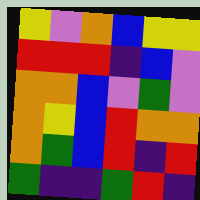[["yellow", "violet", "orange", "blue", "yellow", "yellow"], ["red", "red", "red", "indigo", "blue", "violet"], ["orange", "orange", "blue", "violet", "green", "violet"], ["orange", "yellow", "blue", "red", "orange", "orange"], ["orange", "green", "blue", "red", "indigo", "red"], ["green", "indigo", "indigo", "green", "red", "indigo"]]